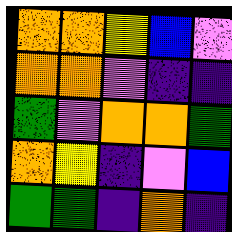[["orange", "orange", "yellow", "blue", "violet"], ["orange", "orange", "violet", "indigo", "indigo"], ["green", "violet", "orange", "orange", "green"], ["orange", "yellow", "indigo", "violet", "blue"], ["green", "green", "indigo", "orange", "indigo"]]